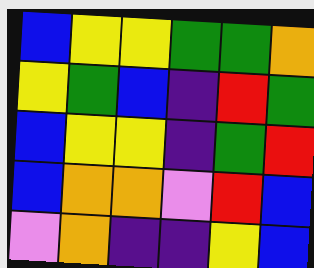[["blue", "yellow", "yellow", "green", "green", "orange"], ["yellow", "green", "blue", "indigo", "red", "green"], ["blue", "yellow", "yellow", "indigo", "green", "red"], ["blue", "orange", "orange", "violet", "red", "blue"], ["violet", "orange", "indigo", "indigo", "yellow", "blue"]]